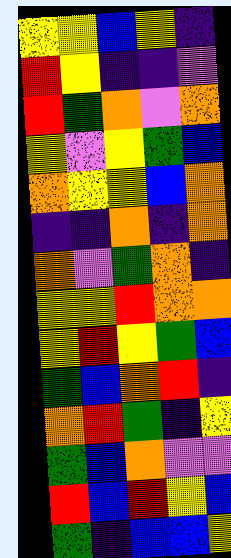[["yellow", "yellow", "blue", "yellow", "indigo"], ["red", "yellow", "indigo", "indigo", "violet"], ["red", "green", "orange", "violet", "orange"], ["yellow", "violet", "yellow", "green", "blue"], ["orange", "yellow", "yellow", "blue", "orange"], ["indigo", "indigo", "orange", "indigo", "orange"], ["orange", "violet", "green", "orange", "indigo"], ["yellow", "yellow", "red", "orange", "orange"], ["yellow", "red", "yellow", "green", "blue"], ["green", "blue", "orange", "red", "indigo"], ["orange", "red", "green", "indigo", "yellow"], ["green", "blue", "orange", "violet", "violet"], ["red", "blue", "red", "yellow", "blue"], ["green", "indigo", "blue", "blue", "yellow"]]